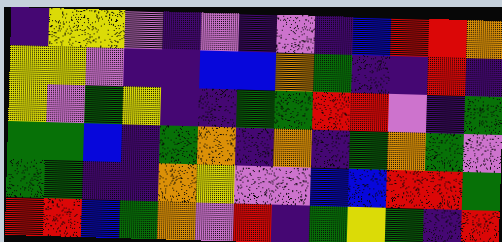[["indigo", "yellow", "yellow", "violet", "indigo", "violet", "indigo", "violet", "indigo", "blue", "red", "red", "orange"], ["yellow", "yellow", "violet", "indigo", "indigo", "blue", "blue", "orange", "green", "indigo", "indigo", "red", "indigo"], ["yellow", "violet", "green", "yellow", "indigo", "indigo", "green", "green", "red", "red", "violet", "indigo", "green"], ["green", "green", "blue", "indigo", "green", "orange", "indigo", "orange", "indigo", "green", "orange", "green", "violet"], ["green", "green", "indigo", "indigo", "orange", "yellow", "violet", "violet", "blue", "blue", "red", "red", "green"], ["red", "red", "blue", "green", "orange", "violet", "red", "indigo", "green", "yellow", "green", "indigo", "red"]]